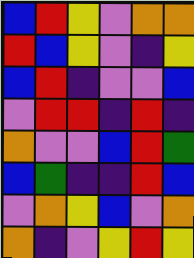[["blue", "red", "yellow", "violet", "orange", "orange"], ["red", "blue", "yellow", "violet", "indigo", "yellow"], ["blue", "red", "indigo", "violet", "violet", "blue"], ["violet", "red", "red", "indigo", "red", "indigo"], ["orange", "violet", "violet", "blue", "red", "green"], ["blue", "green", "indigo", "indigo", "red", "blue"], ["violet", "orange", "yellow", "blue", "violet", "orange"], ["orange", "indigo", "violet", "yellow", "red", "yellow"]]